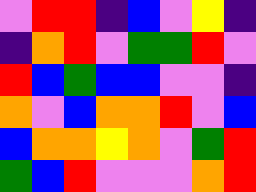[["violet", "red", "red", "indigo", "blue", "violet", "yellow", "indigo"], ["indigo", "orange", "red", "violet", "green", "green", "red", "violet"], ["red", "blue", "green", "blue", "blue", "violet", "violet", "indigo"], ["orange", "violet", "blue", "orange", "orange", "red", "violet", "blue"], ["blue", "orange", "orange", "yellow", "orange", "violet", "green", "red"], ["green", "blue", "red", "violet", "violet", "violet", "orange", "red"]]